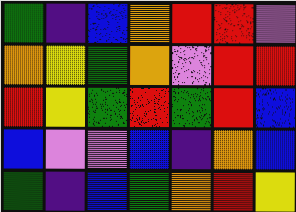[["green", "indigo", "blue", "orange", "red", "red", "violet"], ["orange", "yellow", "green", "orange", "violet", "red", "red"], ["red", "yellow", "green", "red", "green", "red", "blue"], ["blue", "violet", "violet", "blue", "indigo", "orange", "blue"], ["green", "indigo", "blue", "green", "orange", "red", "yellow"]]